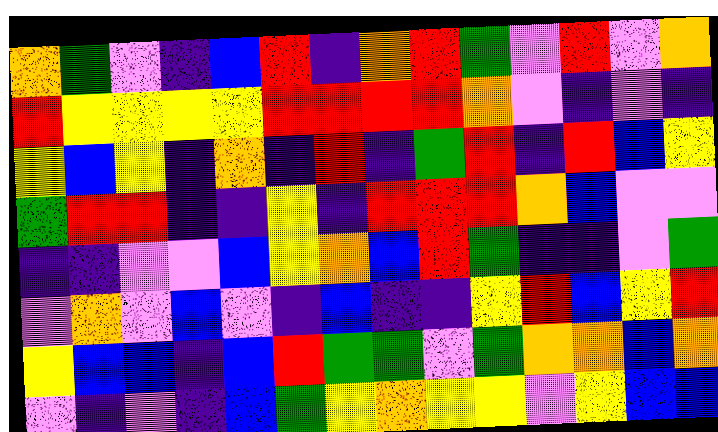[["orange", "green", "violet", "indigo", "blue", "red", "indigo", "orange", "red", "green", "violet", "red", "violet", "orange"], ["red", "yellow", "yellow", "yellow", "yellow", "red", "red", "red", "red", "orange", "violet", "indigo", "violet", "indigo"], ["yellow", "blue", "yellow", "indigo", "orange", "indigo", "red", "indigo", "green", "red", "indigo", "red", "blue", "yellow"], ["green", "red", "red", "indigo", "indigo", "yellow", "indigo", "red", "red", "red", "orange", "blue", "violet", "violet"], ["indigo", "indigo", "violet", "violet", "blue", "yellow", "orange", "blue", "red", "green", "indigo", "indigo", "violet", "green"], ["violet", "orange", "violet", "blue", "violet", "indigo", "blue", "indigo", "indigo", "yellow", "red", "blue", "yellow", "red"], ["yellow", "blue", "blue", "indigo", "blue", "red", "green", "green", "violet", "green", "orange", "orange", "blue", "orange"], ["violet", "indigo", "violet", "indigo", "blue", "green", "yellow", "orange", "yellow", "yellow", "violet", "yellow", "blue", "blue"]]